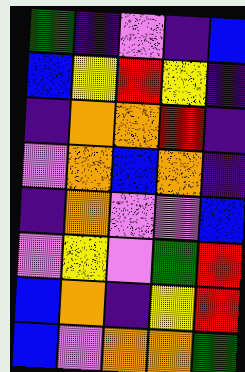[["green", "indigo", "violet", "indigo", "blue"], ["blue", "yellow", "red", "yellow", "indigo"], ["indigo", "orange", "orange", "red", "indigo"], ["violet", "orange", "blue", "orange", "indigo"], ["indigo", "orange", "violet", "violet", "blue"], ["violet", "yellow", "violet", "green", "red"], ["blue", "orange", "indigo", "yellow", "red"], ["blue", "violet", "orange", "orange", "green"]]